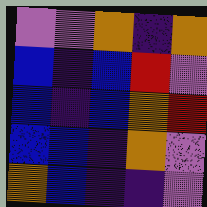[["violet", "violet", "orange", "indigo", "orange"], ["blue", "indigo", "blue", "red", "violet"], ["blue", "indigo", "blue", "orange", "red"], ["blue", "blue", "indigo", "orange", "violet"], ["orange", "blue", "indigo", "indigo", "violet"]]